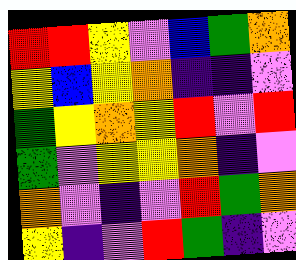[["red", "red", "yellow", "violet", "blue", "green", "orange"], ["yellow", "blue", "yellow", "orange", "indigo", "indigo", "violet"], ["green", "yellow", "orange", "yellow", "red", "violet", "red"], ["green", "violet", "yellow", "yellow", "orange", "indigo", "violet"], ["orange", "violet", "indigo", "violet", "red", "green", "orange"], ["yellow", "indigo", "violet", "red", "green", "indigo", "violet"]]